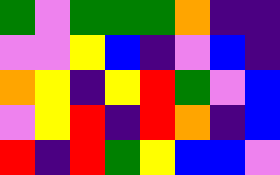[["green", "violet", "green", "green", "green", "orange", "indigo", "indigo"], ["violet", "violet", "yellow", "blue", "indigo", "violet", "blue", "indigo"], ["orange", "yellow", "indigo", "yellow", "red", "green", "violet", "blue"], ["violet", "yellow", "red", "indigo", "red", "orange", "indigo", "blue"], ["red", "indigo", "red", "green", "yellow", "blue", "blue", "violet"]]